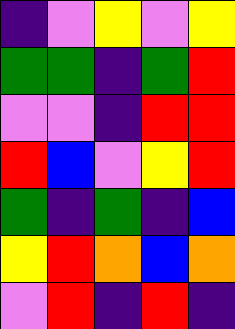[["indigo", "violet", "yellow", "violet", "yellow"], ["green", "green", "indigo", "green", "red"], ["violet", "violet", "indigo", "red", "red"], ["red", "blue", "violet", "yellow", "red"], ["green", "indigo", "green", "indigo", "blue"], ["yellow", "red", "orange", "blue", "orange"], ["violet", "red", "indigo", "red", "indigo"]]